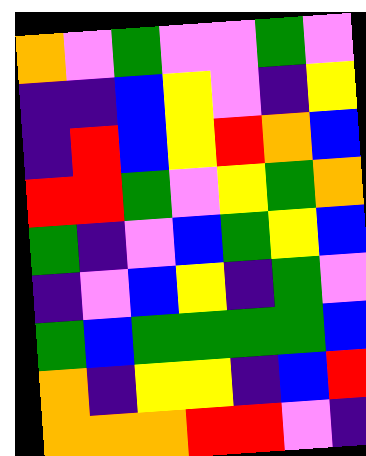[["orange", "violet", "green", "violet", "violet", "green", "violet"], ["indigo", "indigo", "blue", "yellow", "violet", "indigo", "yellow"], ["indigo", "red", "blue", "yellow", "red", "orange", "blue"], ["red", "red", "green", "violet", "yellow", "green", "orange"], ["green", "indigo", "violet", "blue", "green", "yellow", "blue"], ["indigo", "violet", "blue", "yellow", "indigo", "green", "violet"], ["green", "blue", "green", "green", "green", "green", "blue"], ["orange", "indigo", "yellow", "yellow", "indigo", "blue", "red"], ["orange", "orange", "orange", "red", "red", "violet", "indigo"]]